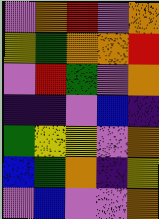[["violet", "orange", "red", "violet", "orange"], ["yellow", "green", "orange", "orange", "red"], ["violet", "red", "green", "violet", "orange"], ["indigo", "indigo", "violet", "blue", "indigo"], ["green", "yellow", "yellow", "violet", "orange"], ["blue", "green", "orange", "indigo", "yellow"], ["violet", "blue", "violet", "violet", "orange"]]